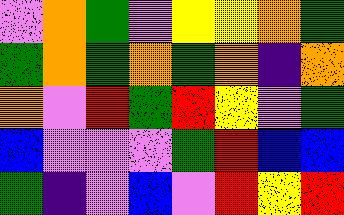[["violet", "orange", "green", "violet", "yellow", "yellow", "orange", "green"], ["green", "orange", "green", "orange", "green", "orange", "indigo", "orange"], ["orange", "violet", "red", "green", "red", "yellow", "violet", "green"], ["blue", "violet", "violet", "violet", "green", "red", "blue", "blue"], ["green", "indigo", "violet", "blue", "violet", "red", "yellow", "red"]]